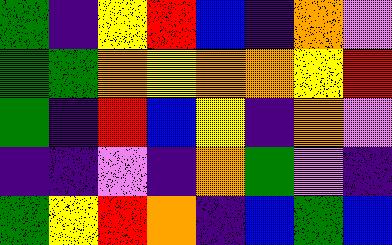[["green", "indigo", "yellow", "red", "blue", "indigo", "orange", "violet"], ["green", "green", "orange", "yellow", "orange", "orange", "yellow", "red"], ["green", "indigo", "red", "blue", "yellow", "indigo", "orange", "violet"], ["indigo", "indigo", "violet", "indigo", "orange", "green", "violet", "indigo"], ["green", "yellow", "red", "orange", "indigo", "blue", "green", "blue"]]